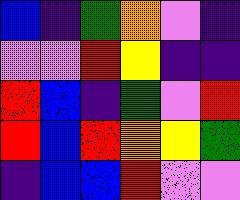[["blue", "indigo", "green", "orange", "violet", "indigo"], ["violet", "violet", "red", "yellow", "indigo", "indigo"], ["red", "blue", "indigo", "green", "violet", "red"], ["red", "blue", "red", "orange", "yellow", "green"], ["indigo", "blue", "blue", "red", "violet", "violet"]]